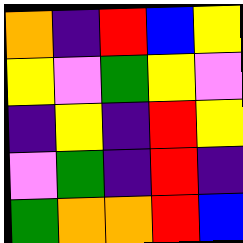[["orange", "indigo", "red", "blue", "yellow"], ["yellow", "violet", "green", "yellow", "violet"], ["indigo", "yellow", "indigo", "red", "yellow"], ["violet", "green", "indigo", "red", "indigo"], ["green", "orange", "orange", "red", "blue"]]